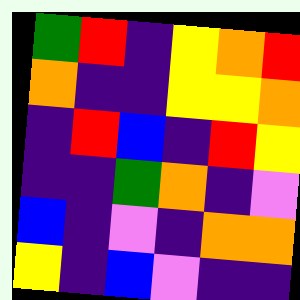[["green", "red", "indigo", "yellow", "orange", "red"], ["orange", "indigo", "indigo", "yellow", "yellow", "orange"], ["indigo", "red", "blue", "indigo", "red", "yellow"], ["indigo", "indigo", "green", "orange", "indigo", "violet"], ["blue", "indigo", "violet", "indigo", "orange", "orange"], ["yellow", "indigo", "blue", "violet", "indigo", "indigo"]]